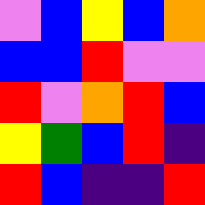[["violet", "blue", "yellow", "blue", "orange"], ["blue", "blue", "red", "violet", "violet"], ["red", "violet", "orange", "red", "blue"], ["yellow", "green", "blue", "red", "indigo"], ["red", "blue", "indigo", "indigo", "red"]]